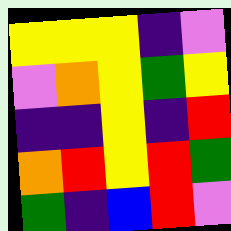[["yellow", "yellow", "yellow", "indigo", "violet"], ["violet", "orange", "yellow", "green", "yellow"], ["indigo", "indigo", "yellow", "indigo", "red"], ["orange", "red", "yellow", "red", "green"], ["green", "indigo", "blue", "red", "violet"]]